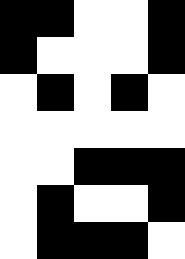[["black", "black", "white", "white", "black"], ["black", "white", "white", "white", "black"], ["white", "black", "white", "black", "white"], ["white", "white", "white", "white", "white"], ["white", "white", "black", "black", "black"], ["white", "black", "white", "white", "black"], ["white", "black", "black", "black", "white"]]